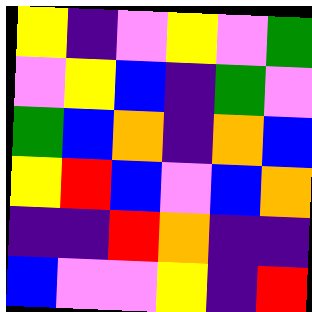[["yellow", "indigo", "violet", "yellow", "violet", "green"], ["violet", "yellow", "blue", "indigo", "green", "violet"], ["green", "blue", "orange", "indigo", "orange", "blue"], ["yellow", "red", "blue", "violet", "blue", "orange"], ["indigo", "indigo", "red", "orange", "indigo", "indigo"], ["blue", "violet", "violet", "yellow", "indigo", "red"]]